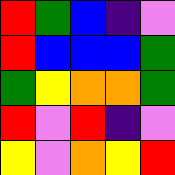[["red", "green", "blue", "indigo", "violet"], ["red", "blue", "blue", "blue", "green"], ["green", "yellow", "orange", "orange", "green"], ["red", "violet", "red", "indigo", "violet"], ["yellow", "violet", "orange", "yellow", "red"]]